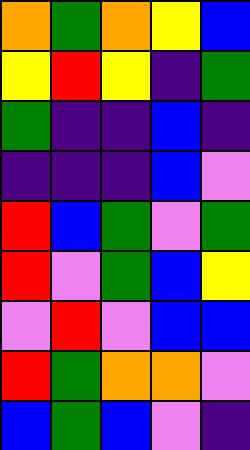[["orange", "green", "orange", "yellow", "blue"], ["yellow", "red", "yellow", "indigo", "green"], ["green", "indigo", "indigo", "blue", "indigo"], ["indigo", "indigo", "indigo", "blue", "violet"], ["red", "blue", "green", "violet", "green"], ["red", "violet", "green", "blue", "yellow"], ["violet", "red", "violet", "blue", "blue"], ["red", "green", "orange", "orange", "violet"], ["blue", "green", "blue", "violet", "indigo"]]